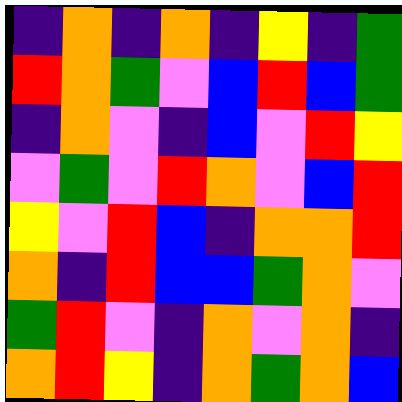[["indigo", "orange", "indigo", "orange", "indigo", "yellow", "indigo", "green"], ["red", "orange", "green", "violet", "blue", "red", "blue", "green"], ["indigo", "orange", "violet", "indigo", "blue", "violet", "red", "yellow"], ["violet", "green", "violet", "red", "orange", "violet", "blue", "red"], ["yellow", "violet", "red", "blue", "indigo", "orange", "orange", "red"], ["orange", "indigo", "red", "blue", "blue", "green", "orange", "violet"], ["green", "red", "violet", "indigo", "orange", "violet", "orange", "indigo"], ["orange", "red", "yellow", "indigo", "orange", "green", "orange", "blue"]]